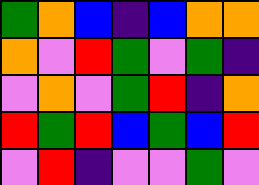[["green", "orange", "blue", "indigo", "blue", "orange", "orange"], ["orange", "violet", "red", "green", "violet", "green", "indigo"], ["violet", "orange", "violet", "green", "red", "indigo", "orange"], ["red", "green", "red", "blue", "green", "blue", "red"], ["violet", "red", "indigo", "violet", "violet", "green", "violet"]]